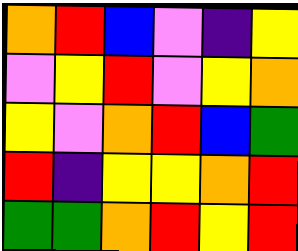[["orange", "red", "blue", "violet", "indigo", "yellow"], ["violet", "yellow", "red", "violet", "yellow", "orange"], ["yellow", "violet", "orange", "red", "blue", "green"], ["red", "indigo", "yellow", "yellow", "orange", "red"], ["green", "green", "orange", "red", "yellow", "red"]]